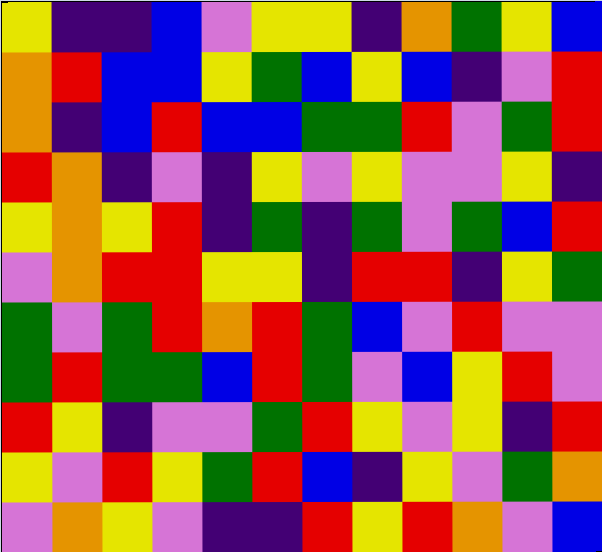[["yellow", "indigo", "indigo", "blue", "violet", "yellow", "yellow", "indigo", "orange", "green", "yellow", "blue"], ["orange", "red", "blue", "blue", "yellow", "green", "blue", "yellow", "blue", "indigo", "violet", "red"], ["orange", "indigo", "blue", "red", "blue", "blue", "green", "green", "red", "violet", "green", "red"], ["red", "orange", "indigo", "violet", "indigo", "yellow", "violet", "yellow", "violet", "violet", "yellow", "indigo"], ["yellow", "orange", "yellow", "red", "indigo", "green", "indigo", "green", "violet", "green", "blue", "red"], ["violet", "orange", "red", "red", "yellow", "yellow", "indigo", "red", "red", "indigo", "yellow", "green"], ["green", "violet", "green", "red", "orange", "red", "green", "blue", "violet", "red", "violet", "violet"], ["green", "red", "green", "green", "blue", "red", "green", "violet", "blue", "yellow", "red", "violet"], ["red", "yellow", "indigo", "violet", "violet", "green", "red", "yellow", "violet", "yellow", "indigo", "red"], ["yellow", "violet", "red", "yellow", "green", "red", "blue", "indigo", "yellow", "violet", "green", "orange"], ["violet", "orange", "yellow", "violet", "indigo", "indigo", "red", "yellow", "red", "orange", "violet", "blue"]]